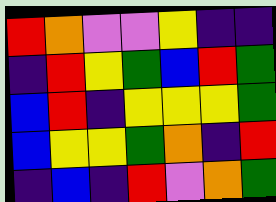[["red", "orange", "violet", "violet", "yellow", "indigo", "indigo"], ["indigo", "red", "yellow", "green", "blue", "red", "green"], ["blue", "red", "indigo", "yellow", "yellow", "yellow", "green"], ["blue", "yellow", "yellow", "green", "orange", "indigo", "red"], ["indigo", "blue", "indigo", "red", "violet", "orange", "green"]]